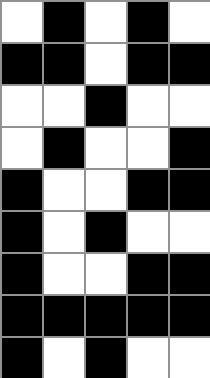[["white", "black", "white", "black", "white"], ["black", "black", "white", "black", "black"], ["white", "white", "black", "white", "white"], ["white", "black", "white", "white", "black"], ["black", "white", "white", "black", "black"], ["black", "white", "black", "white", "white"], ["black", "white", "white", "black", "black"], ["black", "black", "black", "black", "black"], ["black", "white", "black", "white", "white"]]